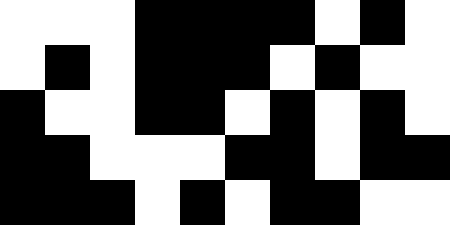[["white", "white", "white", "black", "black", "black", "black", "white", "black", "white"], ["white", "black", "white", "black", "black", "black", "white", "black", "white", "white"], ["black", "white", "white", "black", "black", "white", "black", "white", "black", "white"], ["black", "black", "white", "white", "white", "black", "black", "white", "black", "black"], ["black", "black", "black", "white", "black", "white", "black", "black", "white", "white"]]